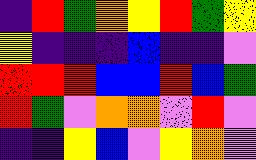[["indigo", "red", "green", "orange", "yellow", "red", "green", "yellow"], ["yellow", "indigo", "indigo", "indigo", "blue", "indigo", "indigo", "violet"], ["red", "red", "red", "blue", "blue", "red", "blue", "green"], ["red", "green", "violet", "orange", "orange", "violet", "red", "violet"], ["indigo", "indigo", "yellow", "blue", "violet", "yellow", "orange", "violet"]]